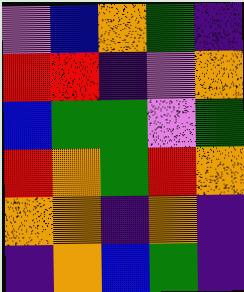[["violet", "blue", "orange", "green", "indigo"], ["red", "red", "indigo", "violet", "orange"], ["blue", "green", "green", "violet", "green"], ["red", "orange", "green", "red", "orange"], ["orange", "orange", "indigo", "orange", "indigo"], ["indigo", "orange", "blue", "green", "indigo"]]